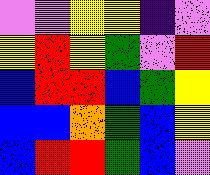[["violet", "violet", "yellow", "yellow", "indigo", "violet"], ["yellow", "red", "yellow", "green", "violet", "red"], ["blue", "red", "red", "blue", "green", "yellow"], ["blue", "blue", "orange", "green", "blue", "yellow"], ["blue", "red", "red", "green", "blue", "violet"]]